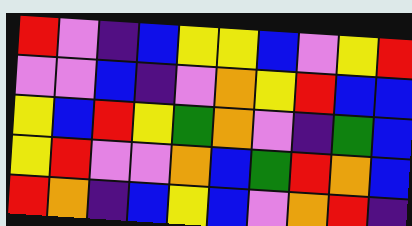[["red", "violet", "indigo", "blue", "yellow", "yellow", "blue", "violet", "yellow", "red"], ["violet", "violet", "blue", "indigo", "violet", "orange", "yellow", "red", "blue", "blue"], ["yellow", "blue", "red", "yellow", "green", "orange", "violet", "indigo", "green", "blue"], ["yellow", "red", "violet", "violet", "orange", "blue", "green", "red", "orange", "blue"], ["red", "orange", "indigo", "blue", "yellow", "blue", "violet", "orange", "red", "indigo"]]